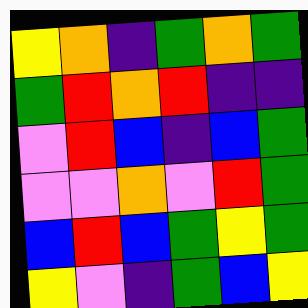[["yellow", "orange", "indigo", "green", "orange", "green"], ["green", "red", "orange", "red", "indigo", "indigo"], ["violet", "red", "blue", "indigo", "blue", "green"], ["violet", "violet", "orange", "violet", "red", "green"], ["blue", "red", "blue", "green", "yellow", "green"], ["yellow", "violet", "indigo", "green", "blue", "yellow"]]